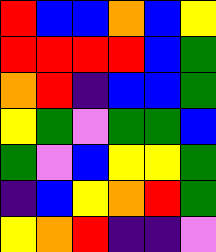[["red", "blue", "blue", "orange", "blue", "yellow"], ["red", "red", "red", "red", "blue", "green"], ["orange", "red", "indigo", "blue", "blue", "green"], ["yellow", "green", "violet", "green", "green", "blue"], ["green", "violet", "blue", "yellow", "yellow", "green"], ["indigo", "blue", "yellow", "orange", "red", "green"], ["yellow", "orange", "red", "indigo", "indigo", "violet"]]